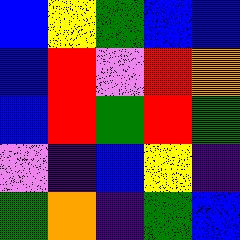[["blue", "yellow", "green", "blue", "blue"], ["blue", "red", "violet", "red", "orange"], ["blue", "red", "green", "red", "green"], ["violet", "indigo", "blue", "yellow", "indigo"], ["green", "orange", "indigo", "green", "blue"]]